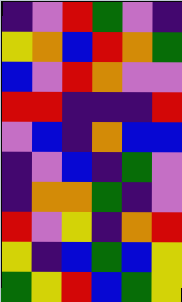[["indigo", "violet", "red", "green", "violet", "indigo"], ["yellow", "orange", "blue", "red", "orange", "green"], ["blue", "violet", "red", "orange", "violet", "violet"], ["red", "red", "indigo", "indigo", "indigo", "red"], ["violet", "blue", "indigo", "orange", "blue", "blue"], ["indigo", "violet", "blue", "indigo", "green", "violet"], ["indigo", "orange", "orange", "green", "indigo", "violet"], ["red", "violet", "yellow", "indigo", "orange", "red"], ["yellow", "indigo", "blue", "green", "blue", "yellow"], ["green", "yellow", "red", "blue", "green", "yellow"]]